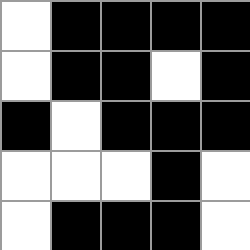[["white", "black", "black", "black", "black"], ["white", "black", "black", "white", "black"], ["black", "white", "black", "black", "black"], ["white", "white", "white", "black", "white"], ["white", "black", "black", "black", "white"]]